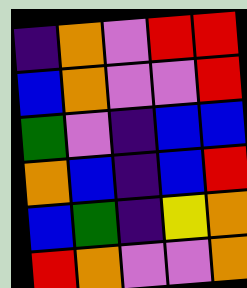[["indigo", "orange", "violet", "red", "red"], ["blue", "orange", "violet", "violet", "red"], ["green", "violet", "indigo", "blue", "blue"], ["orange", "blue", "indigo", "blue", "red"], ["blue", "green", "indigo", "yellow", "orange"], ["red", "orange", "violet", "violet", "orange"]]